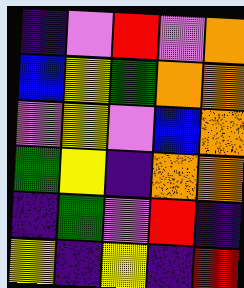[["indigo", "violet", "red", "violet", "orange"], ["blue", "yellow", "green", "orange", "orange"], ["violet", "yellow", "violet", "blue", "orange"], ["green", "yellow", "indigo", "orange", "orange"], ["indigo", "green", "violet", "red", "indigo"], ["yellow", "indigo", "yellow", "indigo", "red"]]